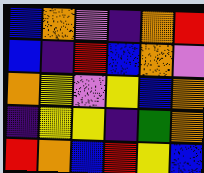[["blue", "orange", "violet", "indigo", "orange", "red"], ["blue", "indigo", "red", "blue", "orange", "violet"], ["orange", "yellow", "violet", "yellow", "blue", "orange"], ["indigo", "yellow", "yellow", "indigo", "green", "orange"], ["red", "orange", "blue", "red", "yellow", "blue"]]